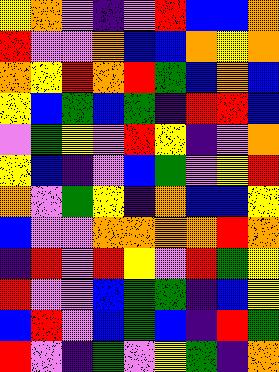[["yellow", "orange", "violet", "indigo", "violet", "red", "blue", "blue", "orange"], ["red", "violet", "violet", "orange", "blue", "blue", "orange", "yellow", "orange"], ["orange", "yellow", "red", "orange", "red", "green", "blue", "orange", "blue"], ["yellow", "blue", "green", "blue", "green", "indigo", "red", "red", "blue"], ["violet", "green", "yellow", "violet", "red", "yellow", "indigo", "violet", "orange"], ["yellow", "blue", "indigo", "violet", "blue", "green", "violet", "yellow", "red"], ["orange", "violet", "green", "yellow", "indigo", "orange", "blue", "blue", "yellow"], ["blue", "violet", "violet", "orange", "orange", "orange", "orange", "red", "orange"], ["indigo", "red", "violet", "red", "yellow", "violet", "red", "green", "yellow"], ["red", "violet", "violet", "blue", "green", "green", "indigo", "blue", "yellow"], ["blue", "red", "violet", "blue", "green", "blue", "indigo", "red", "green"], ["red", "violet", "indigo", "green", "violet", "yellow", "green", "indigo", "orange"]]